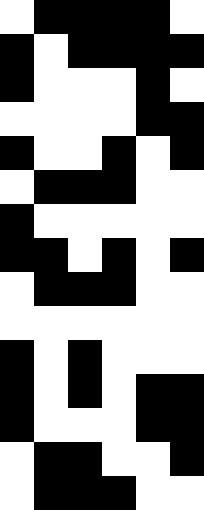[["white", "black", "black", "black", "black", "white"], ["black", "white", "black", "black", "black", "black"], ["black", "white", "white", "white", "black", "white"], ["white", "white", "white", "white", "black", "black"], ["black", "white", "white", "black", "white", "black"], ["white", "black", "black", "black", "white", "white"], ["black", "white", "white", "white", "white", "white"], ["black", "black", "white", "black", "white", "black"], ["white", "black", "black", "black", "white", "white"], ["white", "white", "white", "white", "white", "white"], ["black", "white", "black", "white", "white", "white"], ["black", "white", "black", "white", "black", "black"], ["black", "white", "white", "white", "black", "black"], ["white", "black", "black", "white", "white", "black"], ["white", "black", "black", "black", "white", "white"]]